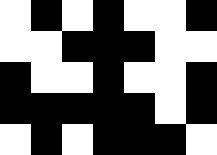[["white", "black", "white", "black", "white", "white", "black"], ["white", "white", "black", "black", "black", "white", "white"], ["black", "white", "white", "black", "white", "white", "black"], ["black", "black", "black", "black", "black", "white", "black"], ["white", "black", "white", "black", "black", "black", "white"]]